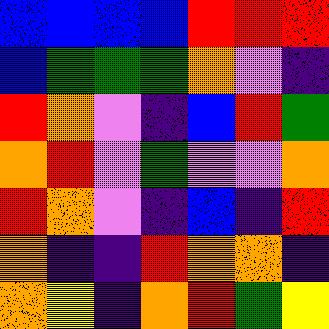[["blue", "blue", "blue", "blue", "red", "red", "red"], ["blue", "green", "green", "green", "orange", "violet", "indigo"], ["red", "orange", "violet", "indigo", "blue", "red", "green"], ["orange", "red", "violet", "green", "violet", "violet", "orange"], ["red", "orange", "violet", "indigo", "blue", "indigo", "red"], ["orange", "indigo", "indigo", "red", "orange", "orange", "indigo"], ["orange", "yellow", "indigo", "orange", "red", "green", "yellow"]]